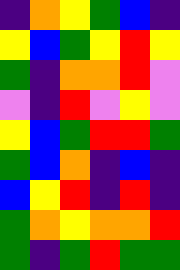[["indigo", "orange", "yellow", "green", "blue", "indigo"], ["yellow", "blue", "green", "yellow", "red", "yellow"], ["green", "indigo", "orange", "orange", "red", "violet"], ["violet", "indigo", "red", "violet", "yellow", "violet"], ["yellow", "blue", "green", "red", "red", "green"], ["green", "blue", "orange", "indigo", "blue", "indigo"], ["blue", "yellow", "red", "indigo", "red", "indigo"], ["green", "orange", "yellow", "orange", "orange", "red"], ["green", "indigo", "green", "red", "green", "green"]]